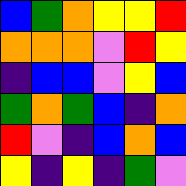[["blue", "green", "orange", "yellow", "yellow", "red"], ["orange", "orange", "orange", "violet", "red", "yellow"], ["indigo", "blue", "blue", "violet", "yellow", "blue"], ["green", "orange", "green", "blue", "indigo", "orange"], ["red", "violet", "indigo", "blue", "orange", "blue"], ["yellow", "indigo", "yellow", "indigo", "green", "violet"]]